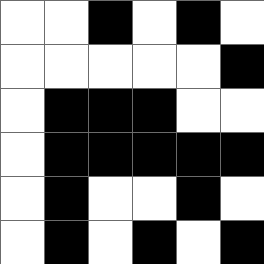[["white", "white", "black", "white", "black", "white"], ["white", "white", "white", "white", "white", "black"], ["white", "black", "black", "black", "white", "white"], ["white", "black", "black", "black", "black", "black"], ["white", "black", "white", "white", "black", "white"], ["white", "black", "white", "black", "white", "black"]]